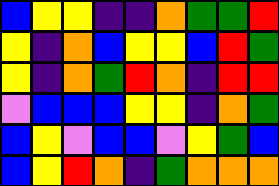[["blue", "yellow", "yellow", "indigo", "indigo", "orange", "green", "green", "red"], ["yellow", "indigo", "orange", "blue", "yellow", "yellow", "blue", "red", "green"], ["yellow", "indigo", "orange", "green", "red", "orange", "indigo", "red", "red"], ["violet", "blue", "blue", "blue", "yellow", "yellow", "indigo", "orange", "green"], ["blue", "yellow", "violet", "blue", "blue", "violet", "yellow", "green", "blue"], ["blue", "yellow", "red", "orange", "indigo", "green", "orange", "orange", "orange"]]